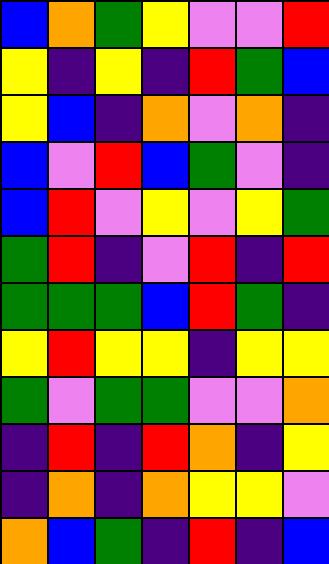[["blue", "orange", "green", "yellow", "violet", "violet", "red"], ["yellow", "indigo", "yellow", "indigo", "red", "green", "blue"], ["yellow", "blue", "indigo", "orange", "violet", "orange", "indigo"], ["blue", "violet", "red", "blue", "green", "violet", "indigo"], ["blue", "red", "violet", "yellow", "violet", "yellow", "green"], ["green", "red", "indigo", "violet", "red", "indigo", "red"], ["green", "green", "green", "blue", "red", "green", "indigo"], ["yellow", "red", "yellow", "yellow", "indigo", "yellow", "yellow"], ["green", "violet", "green", "green", "violet", "violet", "orange"], ["indigo", "red", "indigo", "red", "orange", "indigo", "yellow"], ["indigo", "orange", "indigo", "orange", "yellow", "yellow", "violet"], ["orange", "blue", "green", "indigo", "red", "indigo", "blue"]]